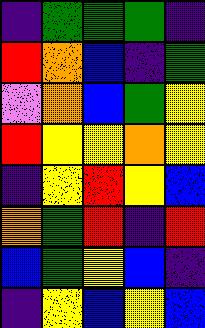[["indigo", "green", "green", "green", "indigo"], ["red", "orange", "blue", "indigo", "green"], ["violet", "orange", "blue", "green", "yellow"], ["red", "yellow", "yellow", "orange", "yellow"], ["indigo", "yellow", "red", "yellow", "blue"], ["orange", "green", "red", "indigo", "red"], ["blue", "green", "yellow", "blue", "indigo"], ["indigo", "yellow", "blue", "yellow", "blue"]]